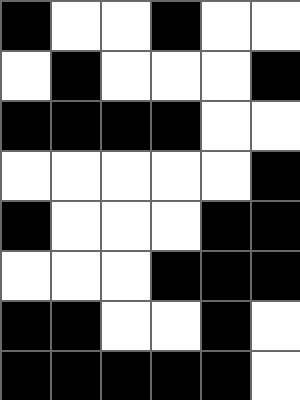[["black", "white", "white", "black", "white", "white"], ["white", "black", "white", "white", "white", "black"], ["black", "black", "black", "black", "white", "white"], ["white", "white", "white", "white", "white", "black"], ["black", "white", "white", "white", "black", "black"], ["white", "white", "white", "black", "black", "black"], ["black", "black", "white", "white", "black", "white"], ["black", "black", "black", "black", "black", "white"]]